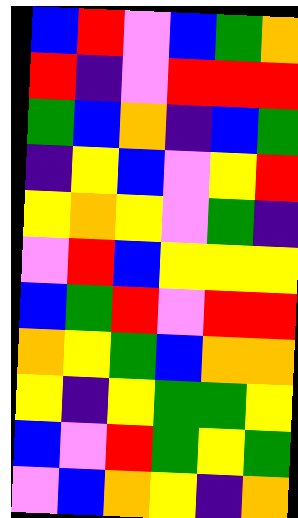[["blue", "red", "violet", "blue", "green", "orange"], ["red", "indigo", "violet", "red", "red", "red"], ["green", "blue", "orange", "indigo", "blue", "green"], ["indigo", "yellow", "blue", "violet", "yellow", "red"], ["yellow", "orange", "yellow", "violet", "green", "indigo"], ["violet", "red", "blue", "yellow", "yellow", "yellow"], ["blue", "green", "red", "violet", "red", "red"], ["orange", "yellow", "green", "blue", "orange", "orange"], ["yellow", "indigo", "yellow", "green", "green", "yellow"], ["blue", "violet", "red", "green", "yellow", "green"], ["violet", "blue", "orange", "yellow", "indigo", "orange"]]